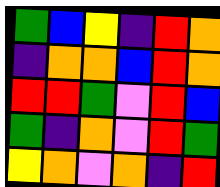[["green", "blue", "yellow", "indigo", "red", "orange"], ["indigo", "orange", "orange", "blue", "red", "orange"], ["red", "red", "green", "violet", "red", "blue"], ["green", "indigo", "orange", "violet", "red", "green"], ["yellow", "orange", "violet", "orange", "indigo", "red"]]